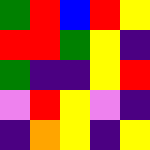[["green", "red", "blue", "red", "yellow"], ["red", "red", "green", "yellow", "indigo"], ["green", "indigo", "indigo", "yellow", "red"], ["violet", "red", "yellow", "violet", "indigo"], ["indigo", "orange", "yellow", "indigo", "yellow"]]